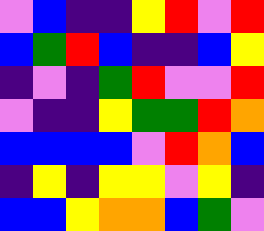[["violet", "blue", "indigo", "indigo", "yellow", "red", "violet", "red"], ["blue", "green", "red", "blue", "indigo", "indigo", "blue", "yellow"], ["indigo", "violet", "indigo", "green", "red", "violet", "violet", "red"], ["violet", "indigo", "indigo", "yellow", "green", "green", "red", "orange"], ["blue", "blue", "blue", "blue", "violet", "red", "orange", "blue"], ["indigo", "yellow", "indigo", "yellow", "yellow", "violet", "yellow", "indigo"], ["blue", "blue", "yellow", "orange", "orange", "blue", "green", "violet"]]